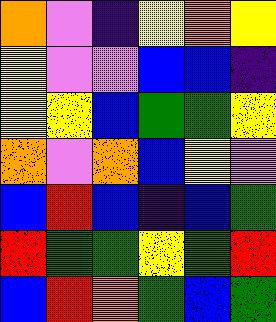[["orange", "violet", "indigo", "yellow", "orange", "yellow"], ["yellow", "violet", "violet", "blue", "blue", "indigo"], ["yellow", "yellow", "blue", "green", "green", "yellow"], ["orange", "violet", "orange", "blue", "yellow", "violet"], ["blue", "red", "blue", "indigo", "blue", "green"], ["red", "green", "green", "yellow", "green", "red"], ["blue", "red", "orange", "green", "blue", "green"]]